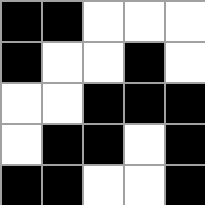[["black", "black", "white", "white", "white"], ["black", "white", "white", "black", "white"], ["white", "white", "black", "black", "black"], ["white", "black", "black", "white", "black"], ["black", "black", "white", "white", "black"]]